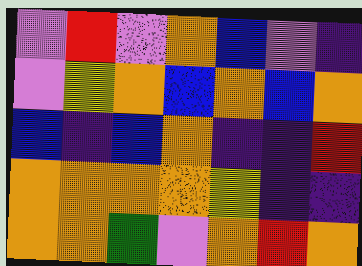[["violet", "red", "violet", "orange", "blue", "violet", "indigo"], ["violet", "yellow", "orange", "blue", "orange", "blue", "orange"], ["blue", "indigo", "blue", "orange", "indigo", "indigo", "red"], ["orange", "orange", "orange", "orange", "yellow", "indigo", "indigo"], ["orange", "orange", "green", "violet", "orange", "red", "orange"]]